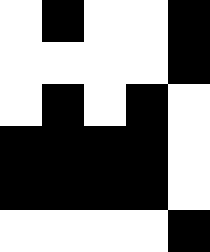[["white", "black", "white", "white", "black"], ["white", "white", "white", "white", "black"], ["white", "black", "white", "black", "white"], ["black", "black", "black", "black", "white"], ["black", "black", "black", "black", "white"], ["white", "white", "white", "white", "black"]]